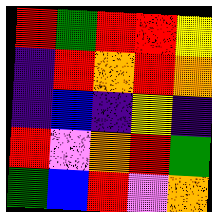[["red", "green", "red", "red", "yellow"], ["indigo", "red", "orange", "red", "orange"], ["indigo", "blue", "indigo", "yellow", "indigo"], ["red", "violet", "orange", "red", "green"], ["green", "blue", "red", "violet", "orange"]]